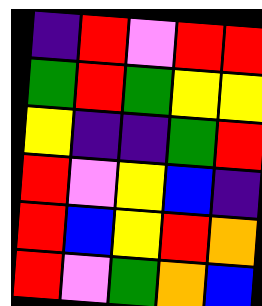[["indigo", "red", "violet", "red", "red"], ["green", "red", "green", "yellow", "yellow"], ["yellow", "indigo", "indigo", "green", "red"], ["red", "violet", "yellow", "blue", "indigo"], ["red", "blue", "yellow", "red", "orange"], ["red", "violet", "green", "orange", "blue"]]